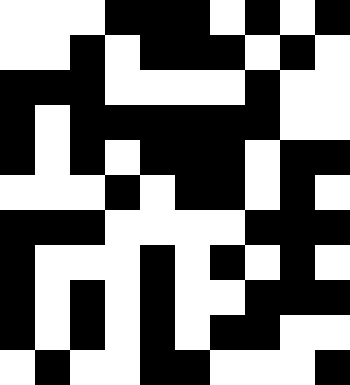[["white", "white", "white", "black", "black", "black", "white", "black", "white", "black"], ["white", "white", "black", "white", "black", "black", "black", "white", "black", "white"], ["black", "black", "black", "white", "white", "white", "white", "black", "white", "white"], ["black", "white", "black", "black", "black", "black", "black", "black", "white", "white"], ["black", "white", "black", "white", "black", "black", "black", "white", "black", "black"], ["white", "white", "white", "black", "white", "black", "black", "white", "black", "white"], ["black", "black", "black", "white", "white", "white", "white", "black", "black", "black"], ["black", "white", "white", "white", "black", "white", "black", "white", "black", "white"], ["black", "white", "black", "white", "black", "white", "white", "black", "black", "black"], ["black", "white", "black", "white", "black", "white", "black", "black", "white", "white"], ["white", "black", "white", "white", "black", "black", "white", "white", "white", "black"]]